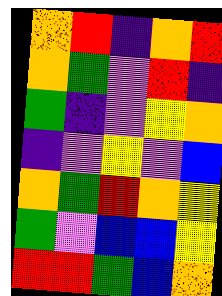[["orange", "red", "indigo", "orange", "red"], ["orange", "green", "violet", "red", "indigo"], ["green", "indigo", "violet", "yellow", "orange"], ["indigo", "violet", "yellow", "violet", "blue"], ["orange", "green", "red", "orange", "yellow"], ["green", "violet", "blue", "blue", "yellow"], ["red", "red", "green", "blue", "orange"]]